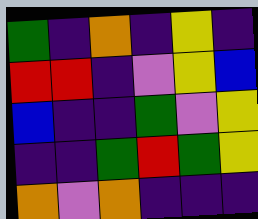[["green", "indigo", "orange", "indigo", "yellow", "indigo"], ["red", "red", "indigo", "violet", "yellow", "blue"], ["blue", "indigo", "indigo", "green", "violet", "yellow"], ["indigo", "indigo", "green", "red", "green", "yellow"], ["orange", "violet", "orange", "indigo", "indigo", "indigo"]]